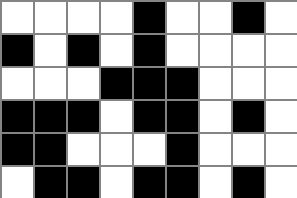[["white", "white", "white", "white", "black", "white", "white", "black", "white"], ["black", "white", "black", "white", "black", "white", "white", "white", "white"], ["white", "white", "white", "black", "black", "black", "white", "white", "white"], ["black", "black", "black", "white", "black", "black", "white", "black", "white"], ["black", "black", "white", "white", "white", "black", "white", "white", "white"], ["white", "black", "black", "white", "black", "black", "white", "black", "white"]]